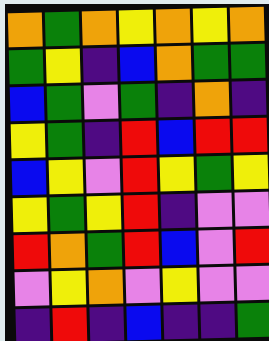[["orange", "green", "orange", "yellow", "orange", "yellow", "orange"], ["green", "yellow", "indigo", "blue", "orange", "green", "green"], ["blue", "green", "violet", "green", "indigo", "orange", "indigo"], ["yellow", "green", "indigo", "red", "blue", "red", "red"], ["blue", "yellow", "violet", "red", "yellow", "green", "yellow"], ["yellow", "green", "yellow", "red", "indigo", "violet", "violet"], ["red", "orange", "green", "red", "blue", "violet", "red"], ["violet", "yellow", "orange", "violet", "yellow", "violet", "violet"], ["indigo", "red", "indigo", "blue", "indigo", "indigo", "green"]]